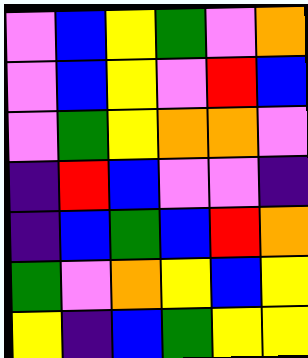[["violet", "blue", "yellow", "green", "violet", "orange"], ["violet", "blue", "yellow", "violet", "red", "blue"], ["violet", "green", "yellow", "orange", "orange", "violet"], ["indigo", "red", "blue", "violet", "violet", "indigo"], ["indigo", "blue", "green", "blue", "red", "orange"], ["green", "violet", "orange", "yellow", "blue", "yellow"], ["yellow", "indigo", "blue", "green", "yellow", "yellow"]]